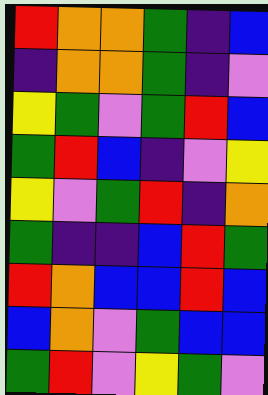[["red", "orange", "orange", "green", "indigo", "blue"], ["indigo", "orange", "orange", "green", "indigo", "violet"], ["yellow", "green", "violet", "green", "red", "blue"], ["green", "red", "blue", "indigo", "violet", "yellow"], ["yellow", "violet", "green", "red", "indigo", "orange"], ["green", "indigo", "indigo", "blue", "red", "green"], ["red", "orange", "blue", "blue", "red", "blue"], ["blue", "orange", "violet", "green", "blue", "blue"], ["green", "red", "violet", "yellow", "green", "violet"]]